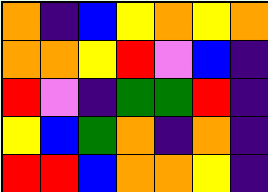[["orange", "indigo", "blue", "yellow", "orange", "yellow", "orange"], ["orange", "orange", "yellow", "red", "violet", "blue", "indigo"], ["red", "violet", "indigo", "green", "green", "red", "indigo"], ["yellow", "blue", "green", "orange", "indigo", "orange", "indigo"], ["red", "red", "blue", "orange", "orange", "yellow", "indigo"]]